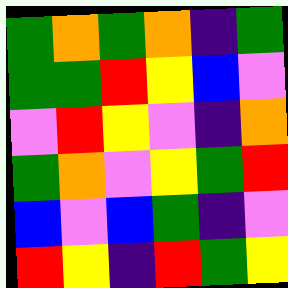[["green", "orange", "green", "orange", "indigo", "green"], ["green", "green", "red", "yellow", "blue", "violet"], ["violet", "red", "yellow", "violet", "indigo", "orange"], ["green", "orange", "violet", "yellow", "green", "red"], ["blue", "violet", "blue", "green", "indigo", "violet"], ["red", "yellow", "indigo", "red", "green", "yellow"]]